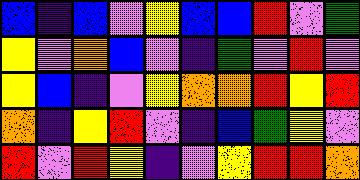[["blue", "indigo", "blue", "violet", "yellow", "blue", "blue", "red", "violet", "green"], ["yellow", "violet", "orange", "blue", "violet", "indigo", "green", "violet", "red", "violet"], ["yellow", "blue", "indigo", "violet", "yellow", "orange", "orange", "red", "yellow", "red"], ["orange", "indigo", "yellow", "red", "violet", "indigo", "blue", "green", "yellow", "violet"], ["red", "violet", "red", "yellow", "indigo", "violet", "yellow", "red", "red", "orange"]]